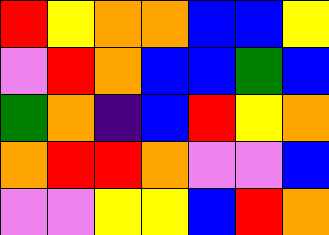[["red", "yellow", "orange", "orange", "blue", "blue", "yellow"], ["violet", "red", "orange", "blue", "blue", "green", "blue"], ["green", "orange", "indigo", "blue", "red", "yellow", "orange"], ["orange", "red", "red", "orange", "violet", "violet", "blue"], ["violet", "violet", "yellow", "yellow", "blue", "red", "orange"]]